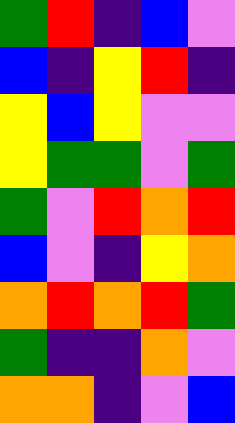[["green", "red", "indigo", "blue", "violet"], ["blue", "indigo", "yellow", "red", "indigo"], ["yellow", "blue", "yellow", "violet", "violet"], ["yellow", "green", "green", "violet", "green"], ["green", "violet", "red", "orange", "red"], ["blue", "violet", "indigo", "yellow", "orange"], ["orange", "red", "orange", "red", "green"], ["green", "indigo", "indigo", "orange", "violet"], ["orange", "orange", "indigo", "violet", "blue"]]